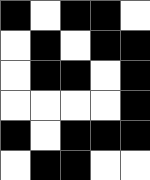[["black", "white", "black", "black", "white"], ["white", "black", "white", "black", "black"], ["white", "black", "black", "white", "black"], ["white", "white", "white", "white", "black"], ["black", "white", "black", "black", "black"], ["white", "black", "black", "white", "white"]]